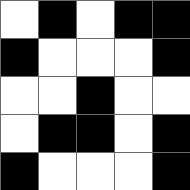[["white", "black", "white", "black", "black"], ["black", "white", "white", "white", "black"], ["white", "white", "black", "white", "white"], ["white", "black", "black", "white", "black"], ["black", "white", "white", "white", "black"]]